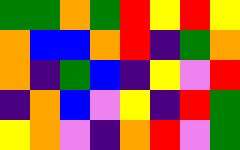[["green", "green", "orange", "green", "red", "yellow", "red", "yellow"], ["orange", "blue", "blue", "orange", "red", "indigo", "green", "orange"], ["orange", "indigo", "green", "blue", "indigo", "yellow", "violet", "red"], ["indigo", "orange", "blue", "violet", "yellow", "indigo", "red", "green"], ["yellow", "orange", "violet", "indigo", "orange", "red", "violet", "green"]]